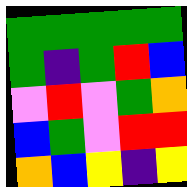[["green", "green", "green", "green", "green"], ["green", "indigo", "green", "red", "blue"], ["violet", "red", "violet", "green", "orange"], ["blue", "green", "violet", "red", "red"], ["orange", "blue", "yellow", "indigo", "yellow"]]